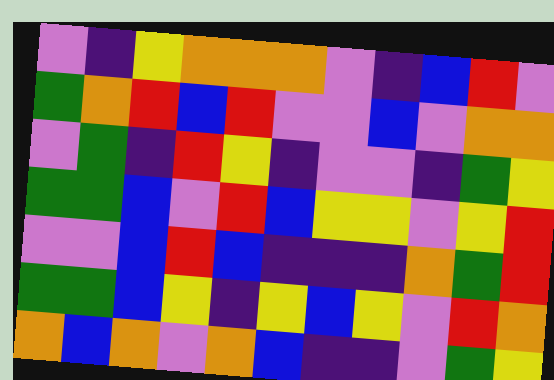[["violet", "indigo", "yellow", "orange", "orange", "orange", "violet", "indigo", "blue", "red", "violet"], ["green", "orange", "red", "blue", "red", "violet", "violet", "blue", "violet", "orange", "orange"], ["violet", "green", "indigo", "red", "yellow", "indigo", "violet", "violet", "indigo", "green", "yellow"], ["green", "green", "blue", "violet", "red", "blue", "yellow", "yellow", "violet", "yellow", "red"], ["violet", "violet", "blue", "red", "blue", "indigo", "indigo", "indigo", "orange", "green", "red"], ["green", "green", "blue", "yellow", "indigo", "yellow", "blue", "yellow", "violet", "red", "orange"], ["orange", "blue", "orange", "violet", "orange", "blue", "indigo", "indigo", "violet", "green", "yellow"]]